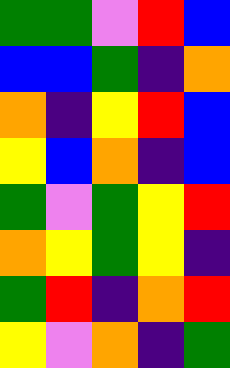[["green", "green", "violet", "red", "blue"], ["blue", "blue", "green", "indigo", "orange"], ["orange", "indigo", "yellow", "red", "blue"], ["yellow", "blue", "orange", "indigo", "blue"], ["green", "violet", "green", "yellow", "red"], ["orange", "yellow", "green", "yellow", "indigo"], ["green", "red", "indigo", "orange", "red"], ["yellow", "violet", "orange", "indigo", "green"]]